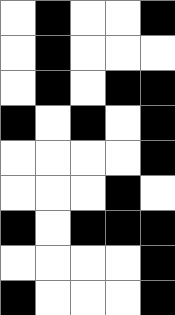[["white", "black", "white", "white", "black"], ["white", "black", "white", "white", "white"], ["white", "black", "white", "black", "black"], ["black", "white", "black", "white", "black"], ["white", "white", "white", "white", "black"], ["white", "white", "white", "black", "white"], ["black", "white", "black", "black", "black"], ["white", "white", "white", "white", "black"], ["black", "white", "white", "white", "black"]]